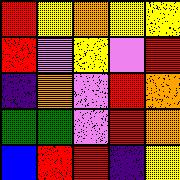[["red", "yellow", "orange", "yellow", "yellow"], ["red", "violet", "yellow", "violet", "red"], ["indigo", "orange", "violet", "red", "orange"], ["green", "green", "violet", "red", "orange"], ["blue", "red", "red", "indigo", "yellow"]]